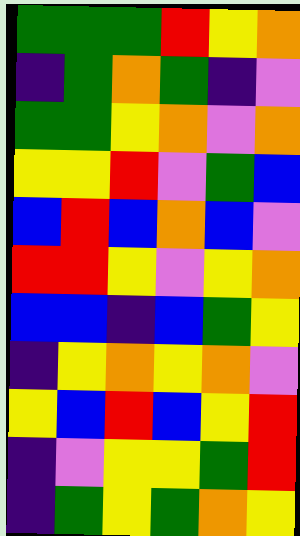[["green", "green", "green", "red", "yellow", "orange"], ["indigo", "green", "orange", "green", "indigo", "violet"], ["green", "green", "yellow", "orange", "violet", "orange"], ["yellow", "yellow", "red", "violet", "green", "blue"], ["blue", "red", "blue", "orange", "blue", "violet"], ["red", "red", "yellow", "violet", "yellow", "orange"], ["blue", "blue", "indigo", "blue", "green", "yellow"], ["indigo", "yellow", "orange", "yellow", "orange", "violet"], ["yellow", "blue", "red", "blue", "yellow", "red"], ["indigo", "violet", "yellow", "yellow", "green", "red"], ["indigo", "green", "yellow", "green", "orange", "yellow"]]